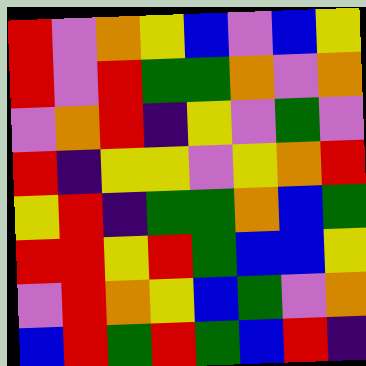[["red", "violet", "orange", "yellow", "blue", "violet", "blue", "yellow"], ["red", "violet", "red", "green", "green", "orange", "violet", "orange"], ["violet", "orange", "red", "indigo", "yellow", "violet", "green", "violet"], ["red", "indigo", "yellow", "yellow", "violet", "yellow", "orange", "red"], ["yellow", "red", "indigo", "green", "green", "orange", "blue", "green"], ["red", "red", "yellow", "red", "green", "blue", "blue", "yellow"], ["violet", "red", "orange", "yellow", "blue", "green", "violet", "orange"], ["blue", "red", "green", "red", "green", "blue", "red", "indigo"]]